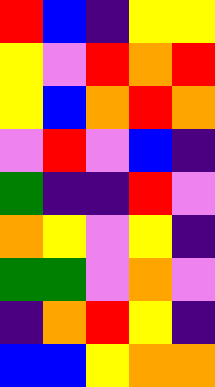[["red", "blue", "indigo", "yellow", "yellow"], ["yellow", "violet", "red", "orange", "red"], ["yellow", "blue", "orange", "red", "orange"], ["violet", "red", "violet", "blue", "indigo"], ["green", "indigo", "indigo", "red", "violet"], ["orange", "yellow", "violet", "yellow", "indigo"], ["green", "green", "violet", "orange", "violet"], ["indigo", "orange", "red", "yellow", "indigo"], ["blue", "blue", "yellow", "orange", "orange"]]